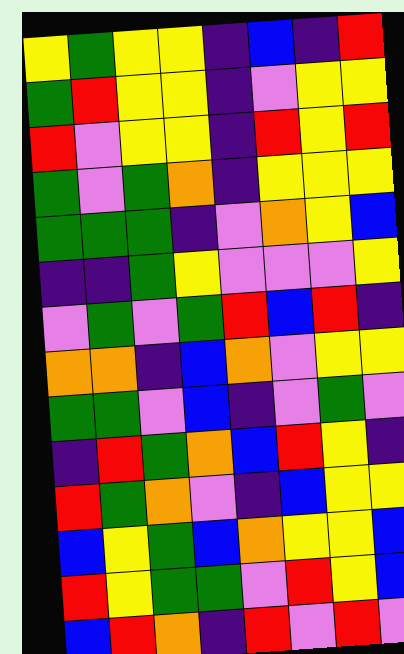[["yellow", "green", "yellow", "yellow", "indigo", "blue", "indigo", "red"], ["green", "red", "yellow", "yellow", "indigo", "violet", "yellow", "yellow"], ["red", "violet", "yellow", "yellow", "indigo", "red", "yellow", "red"], ["green", "violet", "green", "orange", "indigo", "yellow", "yellow", "yellow"], ["green", "green", "green", "indigo", "violet", "orange", "yellow", "blue"], ["indigo", "indigo", "green", "yellow", "violet", "violet", "violet", "yellow"], ["violet", "green", "violet", "green", "red", "blue", "red", "indigo"], ["orange", "orange", "indigo", "blue", "orange", "violet", "yellow", "yellow"], ["green", "green", "violet", "blue", "indigo", "violet", "green", "violet"], ["indigo", "red", "green", "orange", "blue", "red", "yellow", "indigo"], ["red", "green", "orange", "violet", "indigo", "blue", "yellow", "yellow"], ["blue", "yellow", "green", "blue", "orange", "yellow", "yellow", "blue"], ["red", "yellow", "green", "green", "violet", "red", "yellow", "blue"], ["blue", "red", "orange", "indigo", "red", "violet", "red", "violet"]]